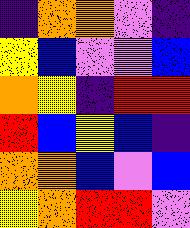[["indigo", "orange", "orange", "violet", "indigo"], ["yellow", "blue", "violet", "violet", "blue"], ["orange", "yellow", "indigo", "red", "red"], ["red", "blue", "yellow", "blue", "indigo"], ["orange", "orange", "blue", "violet", "blue"], ["yellow", "orange", "red", "red", "violet"]]